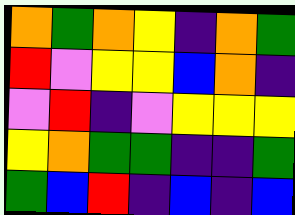[["orange", "green", "orange", "yellow", "indigo", "orange", "green"], ["red", "violet", "yellow", "yellow", "blue", "orange", "indigo"], ["violet", "red", "indigo", "violet", "yellow", "yellow", "yellow"], ["yellow", "orange", "green", "green", "indigo", "indigo", "green"], ["green", "blue", "red", "indigo", "blue", "indigo", "blue"]]